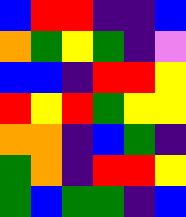[["blue", "red", "red", "indigo", "indigo", "blue"], ["orange", "green", "yellow", "green", "indigo", "violet"], ["blue", "blue", "indigo", "red", "red", "yellow"], ["red", "yellow", "red", "green", "yellow", "yellow"], ["orange", "orange", "indigo", "blue", "green", "indigo"], ["green", "orange", "indigo", "red", "red", "yellow"], ["green", "blue", "green", "green", "indigo", "blue"]]